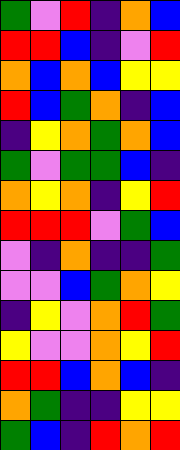[["green", "violet", "red", "indigo", "orange", "blue"], ["red", "red", "blue", "indigo", "violet", "red"], ["orange", "blue", "orange", "blue", "yellow", "yellow"], ["red", "blue", "green", "orange", "indigo", "blue"], ["indigo", "yellow", "orange", "green", "orange", "blue"], ["green", "violet", "green", "green", "blue", "indigo"], ["orange", "yellow", "orange", "indigo", "yellow", "red"], ["red", "red", "red", "violet", "green", "blue"], ["violet", "indigo", "orange", "indigo", "indigo", "green"], ["violet", "violet", "blue", "green", "orange", "yellow"], ["indigo", "yellow", "violet", "orange", "red", "green"], ["yellow", "violet", "violet", "orange", "yellow", "red"], ["red", "red", "blue", "orange", "blue", "indigo"], ["orange", "green", "indigo", "indigo", "yellow", "yellow"], ["green", "blue", "indigo", "red", "orange", "red"]]